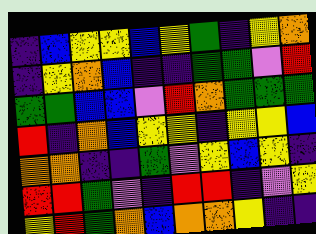[["indigo", "blue", "yellow", "yellow", "blue", "yellow", "green", "indigo", "yellow", "orange"], ["indigo", "yellow", "orange", "blue", "indigo", "indigo", "green", "green", "violet", "red"], ["green", "green", "blue", "blue", "violet", "red", "orange", "green", "green", "green"], ["red", "indigo", "orange", "blue", "yellow", "yellow", "indigo", "yellow", "yellow", "blue"], ["orange", "orange", "indigo", "indigo", "green", "violet", "yellow", "blue", "yellow", "indigo"], ["red", "red", "green", "violet", "indigo", "red", "red", "indigo", "violet", "yellow"], ["yellow", "red", "green", "orange", "blue", "orange", "orange", "yellow", "indigo", "indigo"]]